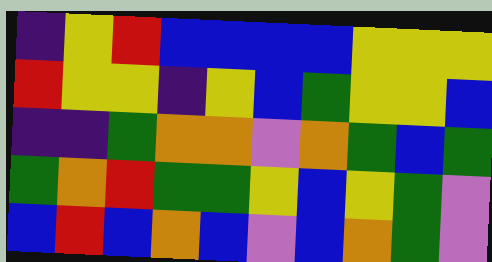[["indigo", "yellow", "red", "blue", "blue", "blue", "blue", "yellow", "yellow", "yellow"], ["red", "yellow", "yellow", "indigo", "yellow", "blue", "green", "yellow", "yellow", "blue"], ["indigo", "indigo", "green", "orange", "orange", "violet", "orange", "green", "blue", "green"], ["green", "orange", "red", "green", "green", "yellow", "blue", "yellow", "green", "violet"], ["blue", "red", "blue", "orange", "blue", "violet", "blue", "orange", "green", "violet"]]